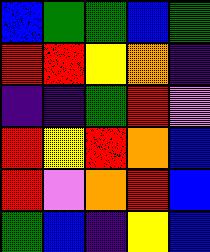[["blue", "green", "green", "blue", "green"], ["red", "red", "yellow", "orange", "indigo"], ["indigo", "indigo", "green", "red", "violet"], ["red", "yellow", "red", "orange", "blue"], ["red", "violet", "orange", "red", "blue"], ["green", "blue", "indigo", "yellow", "blue"]]